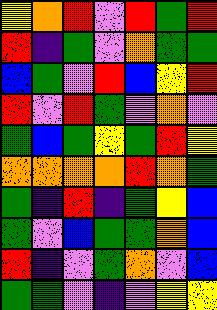[["yellow", "orange", "red", "violet", "red", "green", "red"], ["red", "indigo", "green", "violet", "orange", "green", "green"], ["blue", "green", "violet", "red", "blue", "yellow", "red"], ["red", "violet", "red", "green", "violet", "orange", "violet"], ["green", "blue", "green", "yellow", "green", "red", "yellow"], ["orange", "orange", "orange", "orange", "red", "orange", "green"], ["green", "indigo", "red", "indigo", "green", "yellow", "blue"], ["green", "violet", "blue", "green", "green", "orange", "blue"], ["red", "indigo", "violet", "green", "orange", "violet", "blue"], ["green", "green", "violet", "indigo", "violet", "yellow", "yellow"]]